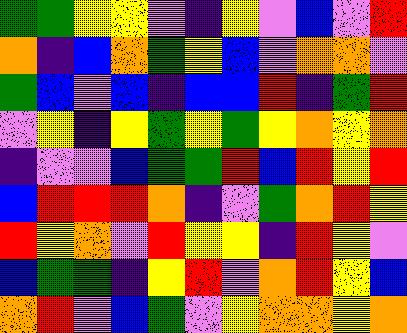[["green", "green", "yellow", "yellow", "violet", "indigo", "yellow", "violet", "blue", "violet", "red"], ["orange", "indigo", "blue", "orange", "green", "yellow", "blue", "violet", "orange", "orange", "violet"], ["green", "blue", "violet", "blue", "indigo", "blue", "blue", "red", "indigo", "green", "red"], ["violet", "yellow", "indigo", "yellow", "green", "yellow", "green", "yellow", "orange", "yellow", "orange"], ["indigo", "violet", "violet", "blue", "green", "green", "red", "blue", "red", "yellow", "red"], ["blue", "red", "red", "red", "orange", "indigo", "violet", "green", "orange", "red", "yellow"], ["red", "yellow", "orange", "violet", "red", "yellow", "yellow", "indigo", "red", "yellow", "violet"], ["blue", "green", "green", "indigo", "yellow", "red", "violet", "orange", "red", "yellow", "blue"], ["orange", "red", "violet", "blue", "green", "violet", "yellow", "orange", "orange", "yellow", "orange"]]